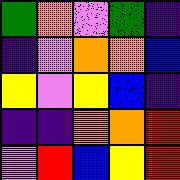[["green", "orange", "violet", "green", "indigo"], ["indigo", "violet", "orange", "orange", "blue"], ["yellow", "violet", "yellow", "blue", "indigo"], ["indigo", "indigo", "orange", "orange", "red"], ["violet", "red", "blue", "yellow", "red"]]